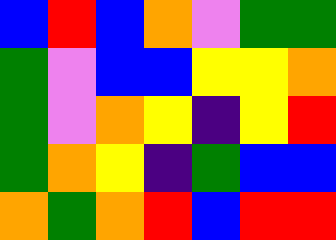[["blue", "red", "blue", "orange", "violet", "green", "green"], ["green", "violet", "blue", "blue", "yellow", "yellow", "orange"], ["green", "violet", "orange", "yellow", "indigo", "yellow", "red"], ["green", "orange", "yellow", "indigo", "green", "blue", "blue"], ["orange", "green", "orange", "red", "blue", "red", "red"]]